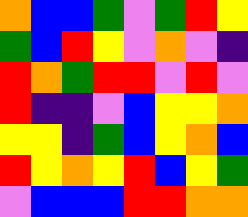[["orange", "blue", "blue", "green", "violet", "green", "red", "yellow"], ["green", "blue", "red", "yellow", "violet", "orange", "violet", "indigo"], ["red", "orange", "green", "red", "red", "violet", "red", "violet"], ["red", "indigo", "indigo", "violet", "blue", "yellow", "yellow", "orange"], ["yellow", "yellow", "indigo", "green", "blue", "yellow", "orange", "blue"], ["red", "yellow", "orange", "yellow", "red", "blue", "yellow", "green"], ["violet", "blue", "blue", "blue", "red", "red", "orange", "orange"]]